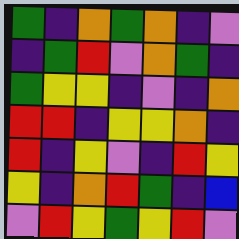[["green", "indigo", "orange", "green", "orange", "indigo", "violet"], ["indigo", "green", "red", "violet", "orange", "green", "indigo"], ["green", "yellow", "yellow", "indigo", "violet", "indigo", "orange"], ["red", "red", "indigo", "yellow", "yellow", "orange", "indigo"], ["red", "indigo", "yellow", "violet", "indigo", "red", "yellow"], ["yellow", "indigo", "orange", "red", "green", "indigo", "blue"], ["violet", "red", "yellow", "green", "yellow", "red", "violet"]]